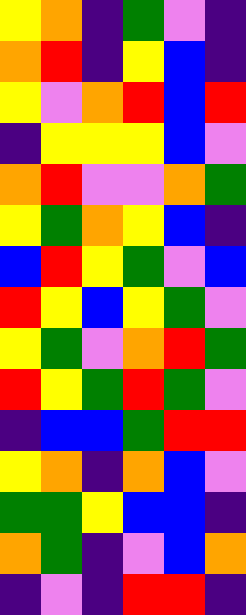[["yellow", "orange", "indigo", "green", "violet", "indigo"], ["orange", "red", "indigo", "yellow", "blue", "indigo"], ["yellow", "violet", "orange", "red", "blue", "red"], ["indigo", "yellow", "yellow", "yellow", "blue", "violet"], ["orange", "red", "violet", "violet", "orange", "green"], ["yellow", "green", "orange", "yellow", "blue", "indigo"], ["blue", "red", "yellow", "green", "violet", "blue"], ["red", "yellow", "blue", "yellow", "green", "violet"], ["yellow", "green", "violet", "orange", "red", "green"], ["red", "yellow", "green", "red", "green", "violet"], ["indigo", "blue", "blue", "green", "red", "red"], ["yellow", "orange", "indigo", "orange", "blue", "violet"], ["green", "green", "yellow", "blue", "blue", "indigo"], ["orange", "green", "indigo", "violet", "blue", "orange"], ["indigo", "violet", "indigo", "red", "red", "indigo"]]